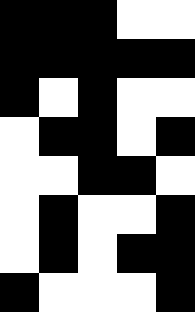[["black", "black", "black", "white", "white"], ["black", "black", "black", "black", "black"], ["black", "white", "black", "white", "white"], ["white", "black", "black", "white", "black"], ["white", "white", "black", "black", "white"], ["white", "black", "white", "white", "black"], ["white", "black", "white", "black", "black"], ["black", "white", "white", "white", "black"]]